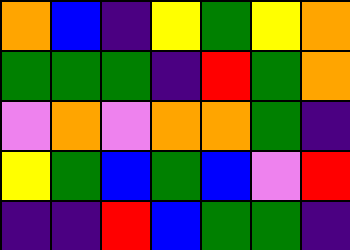[["orange", "blue", "indigo", "yellow", "green", "yellow", "orange"], ["green", "green", "green", "indigo", "red", "green", "orange"], ["violet", "orange", "violet", "orange", "orange", "green", "indigo"], ["yellow", "green", "blue", "green", "blue", "violet", "red"], ["indigo", "indigo", "red", "blue", "green", "green", "indigo"]]